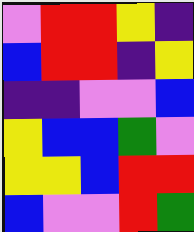[["violet", "red", "red", "yellow", "indigo"], ["blue", "red", "red", "indigo", "yellow"], ["indigo", "indigo", "violet", "violet", "blue"], ["yellow", "blue", "blue", "green", "violet"], ["yellow", "yellow", "blue", "red", "red"], ["blue", "violet", "violet", "red", "green"]]